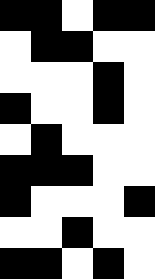[["black", "black", "white", "black", "black"], ["white", "black", "black", "white", "white"], ["white", "white", "white", "black", "white"], ["black", "white", "white", "black", "white"], ["white", "black", "white", "white", "white"], ["black", "black", "black", "white", "white"], ["black", "white", "white", "white", "black"], ["white", "white", "black", "white", "white"], ["black", "black", "white", "black", "white"]]